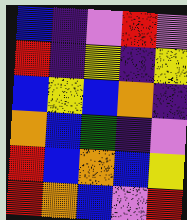[["blue", "indigo", "violet", "red", "violet"], ["red", "indigo", "yellow", "indigo", "yellow"], ["blue", "yellow", "blue", "orange", "indigo"], ["orange", "blue", "green", "indigo", "violet"], ["red", "blue", "orange", "blue", "yellow"], ["red", "orange", "blue", "violet", "red"]]